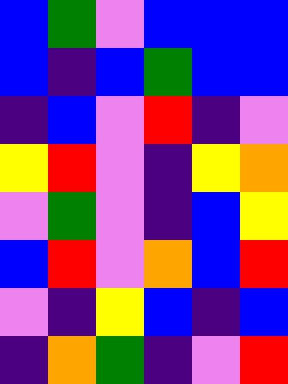[["blue", "green", "violet", "blue", "blue", "blue"], ["blue", "indigo", "blue", "green", "blue", "blue"], ["indigo", "blue", "violet", "red", "indigo", "violet"], ["yellow", "red", "violet", "indigo", "yellow", "orange"], ["violet", "green", "violet", "indigo", "blue", "yellow"], ["blue", "red", "violet", "orange", "blue", "red"], ["violet", "indigo", "yellow", "blue", "indigo", "blue"], ["indigo", "orange", "green", "indigo", "violet", "red"]]